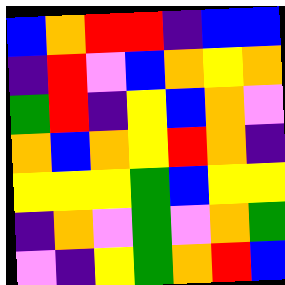[["blue", "orange", "red", "red", "indigo", "blue", "blue"], ["indigo", "red", "violet", "blue", "orange", "yellow", "orange"], ["green", "red", "indigo", "yellow", "blue", "orange", "violet"], ["orange", "blue", "orange", "yellow", "red", "orange", "indigo"], ["yellow", "yellow", "yellow", "green", "blue", "yellow", "yellow"], ["indigo", "orange", "violet", "green", "violet", "orange", "green"], ["violet", "indigo", "yellow", "green", "orange", "red", "blue"]]